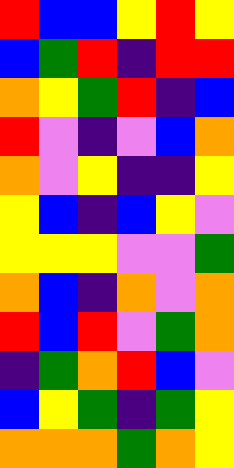[["red", "blue", "blue", "yellow", "red", "yellow"], ["blue", "green", "red", "indigo", "red", "red"], ["orange", "yellow", "green", "red", "indigo", "blue"], ["red", "violet", "indigo", "violet", "blue", "orange"], ["orange", "violet", "yellow", "indigo", "indigo", "yellow"], ["yellow", "blue", "indigo", "blue", "yellow", "violet"], ["yellow", "yellow", "yellow", "violet", "violet", "green"], ["orange", "blue", "indigo", "orange", "violet", "orange"], ["red", "blue", "red", "violet", "green", "orange"], ["indigo", "green", "orange", "red", "blue", "violet"], ["blue", "yellow", "green", "indigo", "green", "yellow"], ["orange", "orange", "orange", "green", "orange", "yellow"]]